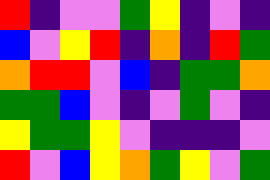[["red", "indigo", "violet", "violet", "green", "yellow", "indigo", "violet", "indigo"], ["blue", "violet", "yellow", "red", "indigo", "orange", "indigo", "red", "green"], ["orange", "red", "red", "violet", "blue", "indigo", "green", "green", "orange"], ["green", "green", "blue", "violet", "indigo", "violet", "green", "violet", "indigo"], ["yellow", "green", "green", "yellow", "violet", "indigo", "indigo", "indigo", "violet"], ["red", "violet", "blue", "yellow", "orange", "green", "yellow", "violet", "green"]]